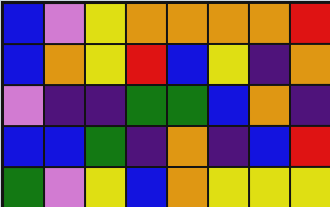[["blue", "violet", "yellow", "orange", "orange", "orange", "orange", "red"], ["blue", "orange", "yellow", "red", "blue", "yellow", "indigo", "orange"], ["violet", "indigo", "indigo", "green", "green", "blue", "orange", "indigo"], ["blue", "blue", "green", "indigo", "orange", "indigo", "blue", "red"], ["green", "violet", "yellow", "blue", "orange", "yellow", "yellow", "yellow"]]